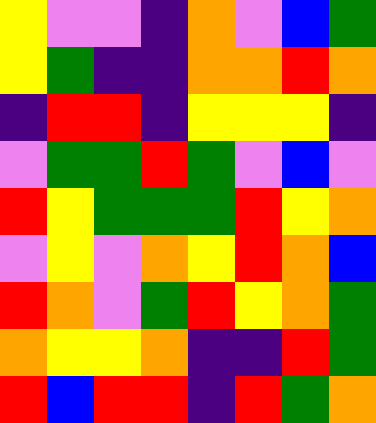[["yellow", "violet", "violet", "indigo", "orange", "violet", "blue", "green"], ["yellow", "green", "indigo", "indigo", "orange", "orange", "red", "orange"], ["indigo", "red", "red", "indigo", "yellow", "yellow", "yellow", "indigo"], ["violet", "green", "green", "red", "green", "violet", "blue", "violet"], ["red", "yellow", "green", "green", "green", "red", "yellow", "orange"], ["violet", "yellow", "violet", "orange", "yellow", "red", "orange", "blue"], ["red", "orange", "violet", "green", "red", "yellow", "orange", "green"], ["orange", "yellow", "yellow", "orange", "indigo", "indigo", "red", "green"], ["red", "blue", "red", "red", "indigo", "red", "green", "orange"]]